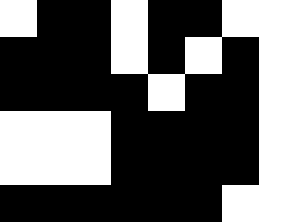[["white", "black", "black", "white", "black", "black", "white", "white"], ["black", "black", "black", "white", "black", "white", "black", "white"], ["black", "black", "black", "black", "white", "black", "black", "white"], ["white", "white", "white", "black", "black", "black", "black", "white"], ["white", "white", "white", "black", "black", "black", "black", "white"], ["black", "black", "black", "black", "black", "black", "white", "white"]]